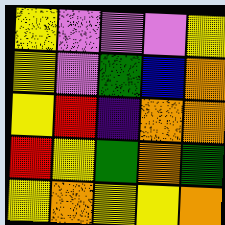[["yellow", "violet", "violet", "violet", "yellow"], ["yellow", "violet", "green", "blue", "orange"], ["yellow", "red", "indigo", "orange", "orange"], ["red", "yellow", "green", "orange", "green"], ["yellow", "orange", "yellow", "yellow", "orange"]]